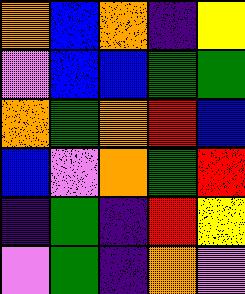[["orange", "blue", "orange", "indigo", "yellow"], ["violet", "blue", "blue", "green", "green"], ["orange", "green", "orange", "red", "blue"], ["blue", "violet", "orange", "green", "red"], ["indigo", "green", "indigo", "red", "yellow"], ["violet", "green", "indigo", "orange", "violet"]]